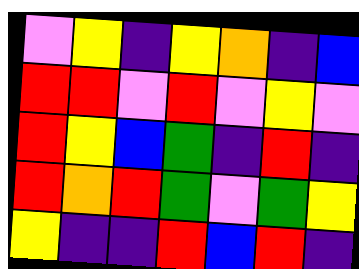[["violet", "yellow", "indigo", "yellow", "orange", "indigo", "blue"], ["red", "red", "violet", "red", "violet", "yellow", "violet"], ["red", "yellow", "blue", "green", "indigo", "red", "indigo"], ["red", "orange", "red", "green", "violet", "green", "yellow"], ["yellow", "indigo", "indigo", "red", "blue", "red", "indigo"]]